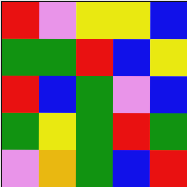[["red", "violet", "yellow", "yellow", "blue"], ["green", "green", "red", "blue", "yellow"], ["red", "blue", "green", "violet", "blue"], ["green", "yellow", "green", "red", "green"], ["violet", "orange", "green", "blue", "red"]]